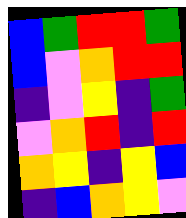[["blue", "green", "red", "red", "green"], ["blue", "violet", "orange", "red", "red"], ["indigo", "violet", "yellow", "indigo", "green"], ["violet", "orange", "red", "indigo", "red"], ["orange", "yellow", "indigo", "yellow", "blue"], ["indigo", "blue", "orange", "yellow", "violet"]]